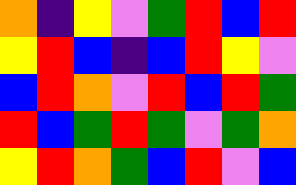[["orange", "indigo", "yellow", "violet", "green", "red", "blue", "red"], ["yellow", "red", "blue", "indigo", "blue", "red", "yellow", "violet"], ["blue", "red", "orange", "violet", "red", "blue", "red", "green"], ["red", "blue", "green", "red", "green", "violet", "green", "orange"], ["yellow", "red", "orange", "green", "blue", "red", "violet", "blue"]]